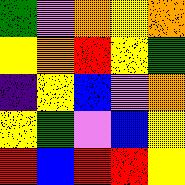[["green", "violet", "orange", "yellow", "orange"], ["yellow", "orange", "red", "yellow", "green"], ["indigo", "yellow", "blue", "violet", "orange"], ["yellow", "green", "violet", "blue", "yellow"], ["red", "blue", "red", "red", "yellow"]]